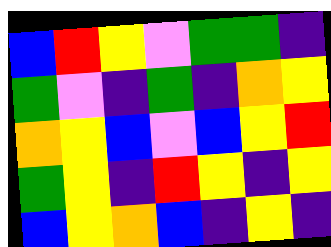[["blue", "red", "yellow", "violet", "green", "green", "indigo"], ["green", "violet", "indigo", "green", "indigo", "orange", "yellow"], ["orange", "yellow", "blue", "violet", "blue", "yellow", "red"], ["green", "yellow", "indigo", "red", "yellow", "indigo", "yellow"], ["blue", "yellow", "orange", "blue", "indigo", "yellow", "indigo"]]